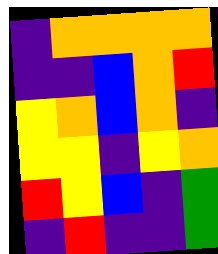[["indigo", "orange", "orange", "orange", "orange"], ["indigo", "indigo", "blue", "orange", "red"], ["yellow", "orange", "blue", "orange", "indigo"], ["yellow", "yellow", "indigo", "yellow", "orange"], ["red", "yellow", "blue", "indigo", "green"], ["indigo", "red", "indigo", "indigo", "green"]]